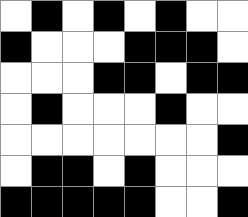[["white", "black", "white", "black", "white", "black", "white", "white"], ["black", "white", "white", "white", "black", "black", "black", "white"], ["white", "white", "white", "black", "black", "white", "black", "black"], ["white", "black", "white", "white", "white", "black", "white", "white"], ["white", "white", "white", "white", "white", "white", "white", "black"], ["white", "black", "black", "white", "black", "white", "white", "white"], ["black", "black", "black", "black", "black", "white", "white", "black"]]